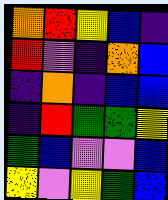[["orange", "red", "yellow", "blue", "indigo"], ["red", "violet", "indigo", "orange", "blue"], ["indigo", "orange", "indigo", "blue", "blue"], ["indigo", "red", "green", "green", "yellow"], ["green", "blue", "violet", "violet", "blue"], ["yellow", "violet", "yellow", "green", "blue"]]